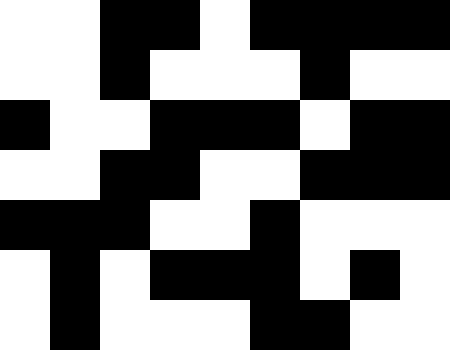[["white", "white", "black", "black", "white", "black", "black", "black", "black"], ["white", "white", "black", "white", "white", "white", "black", "white", "white"], ["black", "white", "white", "black", "black", "black", "white", "black", "black"], ["white", "white", "black", "black", "white", "white", "black", "black", "black"], ["black", "black", "black", "white", "white", "black", "white", "white", "white"], ["white", "black", "white", "black", "black", "black", "white", "black", "white"], ["white", "black", "white", "white", "white", "black", "black", "white", "white"]]